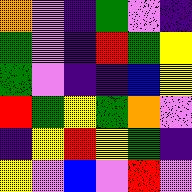[["orange", "violet", "indigo", "green", "violet", "indigo"], ["green", "violet", "indigo", "red", "green", "yellow"], ["green", "violet", "indigo", "indigo", "blue", "yellow"], ["red", "green", "yellow", "green", "orange", "violet"], ["indigo", "yellow", "red", "yellow", "green", "indigo"], ["yellow", "violet", "blue", "violet", "red", "violet"]]